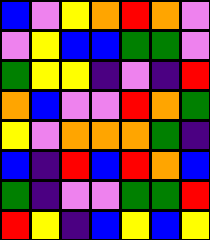[["blue", "violet", "yellow", "orange", "red", "orange", "violet"], ["violet", "yellow", "blue", "blue", "green", "green", "violet"], ["green", "yellow", "yellow", "indigo", "violet", "indigo", "red"], ["orange", "blue", "violet", "violet", "red", "orange", "green"], ["yellow", "violet", "orange", "orange", "orange", "green", "indigo"], ["blue", "indigo", "red", "blue", "red", "orange", "blue"], ["green", "indigo", "violet", "violet", "green", "green", "red"], ["red", "yellow", "indigo", "blue", "yellow", "blue", "yellow"]]